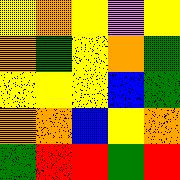[["yellow", "orange", "yellow", "violet", "yellow"], ["orange", "green", "yellow", "orange", "green"], ["yellow", "yellow", "yellow", "blue", "green"], ["orange", "orange", "blue", "yellow", "orange"], ["green", "red", "red", "green", "red"]]